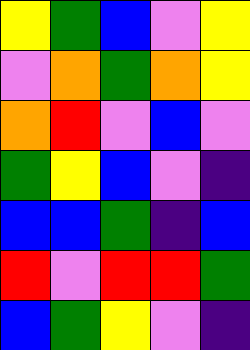[["yellow", "green", "blue", "violet", "yellow"], ["violet", "orange", "green", "orange", "yellow"], ["orange", "red", "violet", "blue", "violet"], ["green", "yellow", "blue", "violet", "indigo"], ["blue", "blue", "green", "indigo", "blue"], ["red", "violet", "red", "red", "green"], ["blue", "green", "yellow", "violet", "indigo"]]